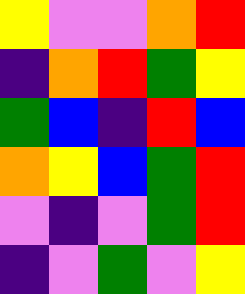[["yellow", "violet", "violet", "orange", "red"], ["indigo", "orange", "red", "green", "yellow"], ["green", "blue", "indigo", "red", "blue"], ["orange", "yellow", "blue", "green", "red"], ["violet", "indigo", "violet", "green", "red"], ["indigo", "violet", "green", "violet", "yellow"]]